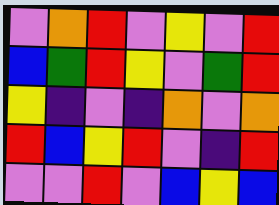[["violet", "orange", "red", "violet", "yellow", "violet", "red"], ["blue", "green", "red", "yellow", "violet", "green", "red"], ["yellow", "indigo", "violet", "indigo", "orange", "violet", "orange"], ["red", "blue", "yellow", "red", "violet", "indigo", "red"], ["violet", "violet", "red", "violet", "blue", "yellow", "blue"]]